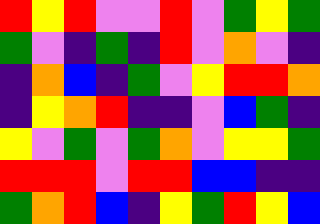[["red", "yellow", "red", "violet", "violet", "red", "violet", "green", "yellow", "green"], ["green", "violet", "indigo", "green", "indigo", "red", "violet", "orange", "violet", "indigo"], ["indigo", "orange", "blue", "indigo", "green", "violet", "yellow", "red", "red", "orange"], ["indigo", "yellow", "orange", "red", "indigo", "indigo", "violet", "blue", "green", "indigo"], ["yellow", "violet", "green", "violet", "green", "orange", "violet", "yellow", "yellow", "green"], ["red", "red", "red", "violet", "red", "red", "blue", "blue", "indigo", "indigo"], ["green", "orange", "red", "blue", "indigo", "yellow", "green", "red", "yellow", "blue"]]